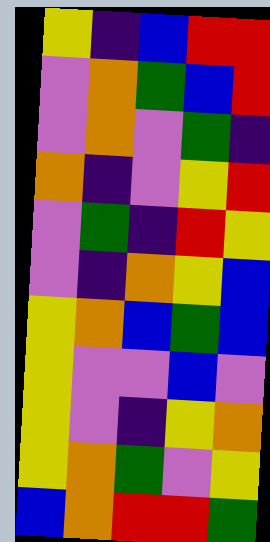[["yellow", "indigo", "blue", "red", "red"], ["violet", "orange", "green", "blue", "red"], ["violet", "orange", "violet", "green", "indigo"], ["orange", "indigo", "violet", "yellow", "red"], ["violet", "green", "indigo", "red", "yellow"], ["violet", "indigo", "orange", "yellow", "blue"], ["yellow", "orange", "blue", "green", "blue"], ["yellow", "violet", "violet", "blue", "violet"], ["yellow", "violet", "indigo", "yellow", "orange"], ["yellow", "orange", "green", "violet", "yellow"], ["blue", "orange", "red", "red", "green"]]